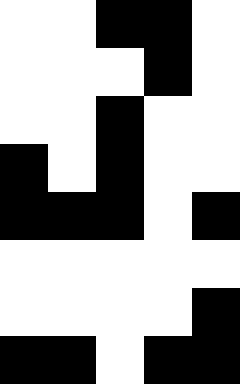[["white", "white", "black", "black", "white"], ["white", "white", "white", "black", "white"], ["white", "white", "black", "white", "white"], ["black", "white", "black", "white", "white"], ["black", "black", "black", "white", "black"], ["white", "white", "white", "white", "white"], ["white", "white", "white", "white", "black"], ["black", "black", "white", "black", "black"]]